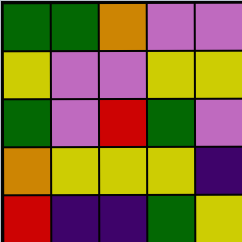[["green", "green", "orange", "violet", "violet"], ["yellow", "violet", "violet", "yellow", "yellow"], ["green", "violet", "red", "green", "violet"], ["orange", "yellow", "yellow", "yellow", "indigo"], ["red", "indigo", "indigo", "green", "yellow"]]